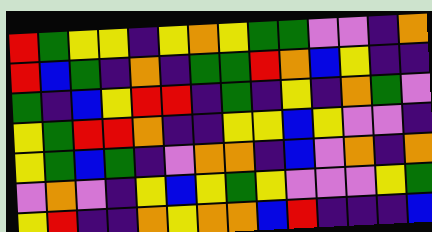[["red", "green", "yellow", "yellow", "indigo", "yellow", "orange", "yellow", "green", "green", "violet", "violet", "indigo", "orange"], ["red", "blue", "green", "indigo", "orange", "indigo", "green", "green", "red", "orange", "blue", "yellow", "indigo", "indigo"], ["green", "indigo", "blue", "yellow", "red", "red", "indigo", "green", "indigo", "yellow", "indigo", "orange", "green", "violet"], ["yellow", "green", "red", "red", "orange", "indigo", "indigo", "yellow", "yellow", "blue", "yellow", "violet", "violet", "indigo"], ["yellow", "green", "blue", "green", "indigo", "violet", "orange", "orange", "indigo", "blue", "violet", "orange", "indigo", "orange"], ["violet", "orange", "violet", "indigo", "yellow", "blue", "yellow", "green", "yellow", "violet", "violet", "violet", "yellow", "green"], ["yellow", "red", "indigo", "indigo", "orange", "yellow", "orange", "orange", "blue", "red", "indigo", "indigo", "indigo", "blue"]]